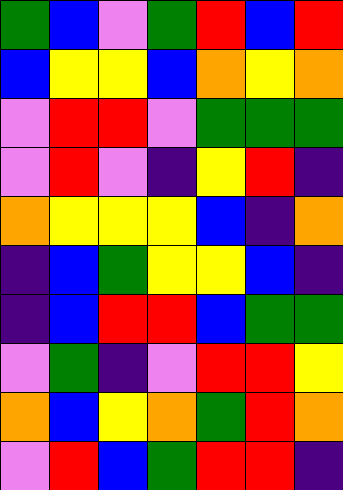[["green", "blue", "violet", "green", "red", "blue", "red"], ["blue", "yellow", "yellow", "blue", "orange", "yellow", "orange"], ["violet", "red", "red", "violet", "green", "green", "green"], ["violet", "red", "violet", "indigo", "yellow", "red", "indigo"], ["orange", "yellow", "yellow", "yellow", "blue", "indigo", "orange"], ["indigo", "blue", "green", "yellow", "yellow", "blue", "indigo"], ["indigo", "blue", "red", "red", "blue", "green", "green"], ["violet", "green", "indigo", "violet", "red", "red", "yellow"], ["orange", "blue", "yellow", "orange", "green", "red", "orange"], ["violet", "red", "blue", "green", "red", "red", "indigo"]]